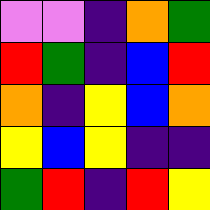[["violet", "violet", "indigo", "orange", "green"], ["red", "green", "indigo", "blue", "red"], ["orange", "indigo", "yellow", "blue", "orange"], ["yellow", "blue", "yellow", "indigo", "indigo"], ["green", "red", "indigo", "red", "yellow"]]